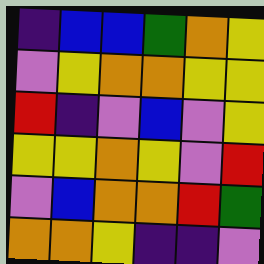[["indigo", "blue", "blue", "green", "orange", "yellow"], ["violet", "yellow", "orange", "orange", "yellow", "yellow"], ["red", "indigo", "violet", "blue", "violet", "yellow"], ["yellow", "yellow", "orange", "yellow", "violet", "red"], ["violet", "blue", "orange", "orange", "red", "green"], ["orange", "orange", "yellow", "indigo", "indigo", "violet"]]